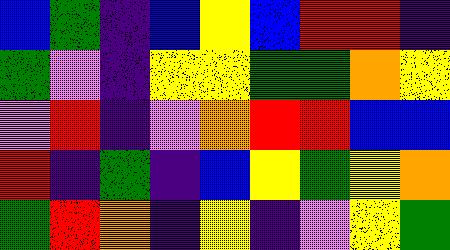[["blue", "green", "indigo", "blue", "yellow", "blue", "red", "red", "indigo"], ["green", "violet", "indigo", "yellow", "yellow", "green", "green", "orange", "yellow"], ["violet", "red", "indigo", "violet", "orange", "red", "red", "blue", "blue"], ["red", "indigo", "green", "indigo", "blue", "yellow", "green", "yellow", "orange"], ["green", "red", "orange", "indigo", "yellow", "indigo", "violet", "yellow", "green"]]